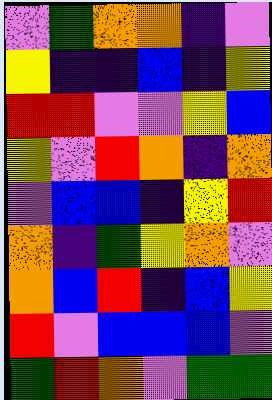[["violet", "green", "orange", "orange", "indigo", "violet"], ["yellow", "indigo", "indigo", "blue", "indigo", "yellow"], ["red", "red", "violet", "violet", "yellow", "blue"], ["yellow", "violet", "red", "orange", "indigo", "orange"], ["violet", "blue", "blue", "indigo", "yellow", "red"], ["orange", "indigo", "green", "yellow", "orange", "violet"], ["orange", "blue", "red", "indigo", "blue", "yellow"], ["red", "violet", "blue", "blue", "blue", "violet"], ["green", "red", "orange", "violet", "green", "green"]]